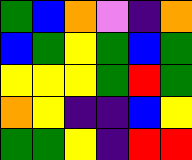[["green", "blue", "orange", "violet", "indigo", "orange"], ["blue", "green", "yellow", "green", "blue", "green"], ["yellow", "yellow", "yellow", "green", "red", "green"], ["orange", "yellow", "indigo", "indigo", "blue", "yellow"], ["green", "green", "yellow", "indigo", "red", "red"]]